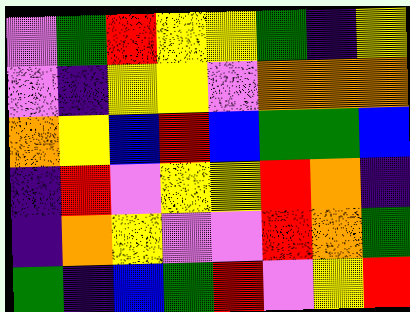[["violet", "green", "red", "yellow", "yellow", "green", "indigo", "yellow"], ["violet", "indigo", "yellow", "yellow", "violet", "orange", "orange", "orange"], ["orange", "yellow", "blue", "red", "blue", "green", "green", "blue"], ["indigo", "red", "violet", "yellow", "yellow", "red", "orange", "indigo"], ["indigo", "orange", "yellow", "violet", "violet", "red", "orange", "green"], ["green", "indigo", "blue", "green", "red", "violet", "yellow", "red"]]